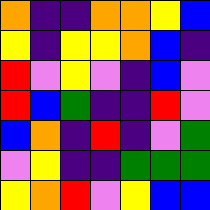[["orange", "indigo", "indigo", "orange", "orange", "yellow", "blue"], ["yellow", "indigo", "yellow", "yellow", "orange", "blue", "indigo"], ["red", "violet", "yellow", "violet", "indigo", "blue", "violet"], ["red", "blue", "green", "indigo", "indigo", "red", "violet"], ["blue", "orange", "indigo", "red", "indigo", "violet", "green"], ["violet", "yellow", "indigo", "indigo", "green", "green", "green"], ["yellow", "orange", "red", "violet", "yellow", "blue", "blue"]]